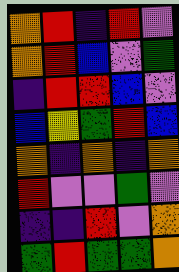[["orange", "red", "indigo", "red", "violet"], ["orange", "red", "blue", "violet", "green"], ["indigo", "red", "red", "blue", "violet"], ["blue", "yellow", "green", "red", "blue"], ["orange", "indigo", "orange", "indigo", "orange"], ["red", "violet", "violet", "green", "violet"], ["indigo", "indigo", "red", "violet", "orange"], ["green", "red", "green", "green", "orange"]]